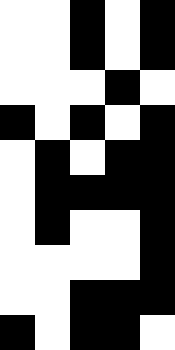[["white", "white", "black", "white", "black"], ["white", "white", "black", "white", "black"], ["white", "white", "white", "black", "white"], ["black", "white", "black", "white", "black"], ["white", "black", "white", "black", "black"], ["white", "black", "black", "black", "black"], ["white", "black", "white", "white", "black"], ["white", "white", "white", "white", "black"], ["white", "white", "black", "black", "black"], ["black", "white", "black", "black", "white"]]